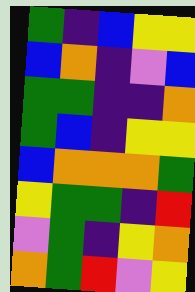[["green", "indigo", "blue", "yellow", "yellow"], ["blue", "orange", "indigo", "violet", "blue"], ["green", "green", "indigo", "indigo", "orange"], ["green", "blue", "indigo", "yellow", "yellow"], ["blue", "orange", "orange", "orange", "green"], ["yellow", "green", "green", "indigo", "red"], ["violet", "green", "indigo", "yellow", "orange"], ["orange", "green", "red", "violet", "yellow"]]